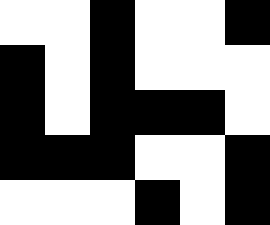[["white", "white", "black", "white", "white", "black"], ["black", "white", "black", "white", "white", "white"], ["black", "white", "black", "black", "black", "white"], ["black", "black", "black", "white", "white", "black"], ["white", "white", "white", "black", "white", "black"]]